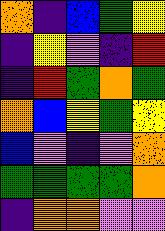[["orange", "indigo", "blue", "green", "yellow"], ["indigo", "yellow", "violet", "indigo", "red"], ["indigo", "red", "green", "orange", "green"], ["orange", "blue", "yellow", "green", "yellow"], ["blue", "violet", "indigo", "violet", "orange"], ["green", "green", "green", "green", "orange"], ["indigo", "orange", "orange", "violet", "violet"]]